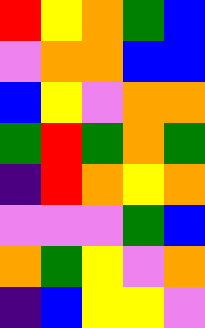[["red", "yellow", "orange", "green", "blue"], ["violet", "orange", "orange", "blue", "blue"], ["blue", "yellow", "violet", "orange", "orange"], ["green", "red", "green", "orange", "green"], ["indigo", "red", "orange", "yellow", "orange"], ["violet", "violet", "violet", "green", "blue"], ["orange", "green", "yellow", "violet", "orange"], ["indigo", "blue", "yellow", "yellow", "violet"]]